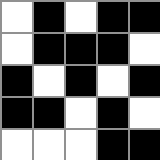[["white", "black", "white", "black", "black"], ["white", "black", "black", "black", "white"], ["black", "white", "black", "white", "black"], ["black", "black", "white", "black", "white"], ["white", "white", "white", "black", "black"]]